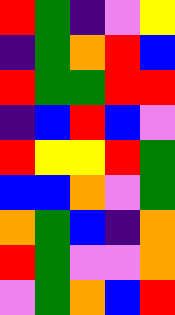[["red", "green", "indigo", "violet", "yellow"], ["indigo", "green", "orange", "red", "blue"], ["red", "green", "green", "red", "red"], ["indigo", "blue", "red", "blue", "violet"], ["red", "yellow", "yellow", "red", "green"], ["blue", "blue", "orange", "violet", "green"], ["orange", "green", "blue", "indigo", "orange"], ["red", "green", "violet", "violet", "orange"], ["violet", "green", "orange", "blue", "red"]]